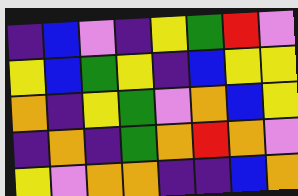[["indigo", "blue", "violet", "indigo", "yellow", "green", "red", "violet"], ["yellow", "blue", "green", "yellow", "indigo", "blue", "yellow", "yellow"], ["orange", "indigo", "yellow", "green", "violet", "orange", "blue", "yellow"], ["indigo", "orange", "indigo", "green", "orange", "red", "orange", "violet"], ["yellow", "violet", "orange", "orange", "indigo", "indigo", "blue", "orange"]]